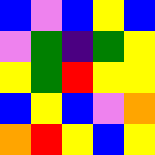[["blue", "violet", "blue", "yellow", "blue"], ["violet", "green", "indigo", "green", "yellow"], ["yellow", "green", "red", "yellow", "yellow"], ["blue", "yellow", "blue", "violet", "orange"], ["orange", "red", "yellow", "blue", "yellow"]]